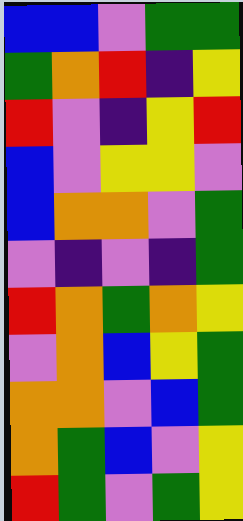[["blue", "blue", "violet", "green", "green"], ["green", "orange", "red", "indigo", "yellow"], ["red", "violet", "indigo", "yellow", "red"], ["blue", "violet", "yellow", "yellow", "violet"], ["blue", "orange", "orange", "violet", "green"], ["violet", "indigo", "violet", "indigo", "green"], ["red", "orange", "green", "orange", "yellow"], ["violet", "orange", "blue", "yellow", "green"], ["orange", "orange", "violet", "blue", "green"], ["orange", "green", "blue", "violet", "yellow"], ["red", "green", "violet", "green", "yellow"]]